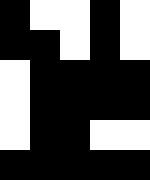[["black", "white", "white", "black", "white"], ["black", "black", "white", "black", "white"], ["white", "black", "black", "black", "black"], ["white", "black", "black", "black", "black"], ["white", "black", "black", "white", "white"], ["black", "black", "black", "black", "black"]]